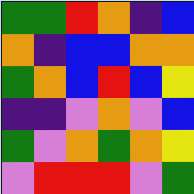[["green", "green", "red", "orange", "indigo", "blue"], ["orange", "indigo", "blue", "blue", "orange", "orange"], ["green", "orange", "blue", "red", "blue", "yellow"], ["indigo", "indigo", "violet", "orange", "violet", "blue"], ["green", "violet", "orange", "green", "orange", "yellow"], ["violet", "red", "red", "red", "violet", "green"]]